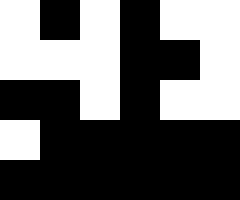[["white", "black", "white", "black", "white", "white"], ["white", "white", "white", "black", "black", "white"], ["black", "black", "white", "black", "white", "white"], ["white", "black", "black", "black", "black", "black"], ["black", "black", "black", "black", "black", "black"]]